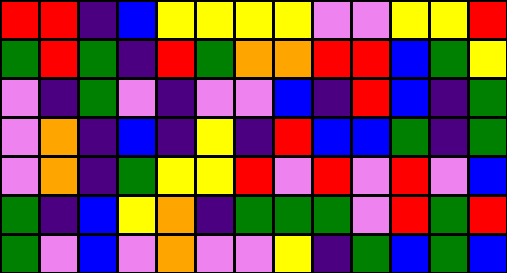[["red", "red", "indigo", "blue", "yellow", "yellow", "yellow", "yellow", "violet", "violet", "yellow", "yellow", "red"], ["green", "red", "green", "indigo", "red", "green", "orange", "orange", "red", "red", "blue", "green", "yellow"], ["violet", "indigo", "green", "violet", "indigo", "violet", "violet", "blue", "indigo", "red", "blue", "indigo", "green"], ["violet", "orange", "indigo", "blue", "indigo", "yellow", "indigo", "red", "blue", "blue", "green", "indigo", "green"], ["violet", "orange", "indigo", "green", "yellow", "yellow", "red", "violet", "red", "violet", "red", "violet", "blue"], ["green", "indigo", "blue", "yellow", "orange", "indigo", "green", "green", "green", "violet", "red", "green", "red"], ["green", "violet", "blue", "violet", "orange", "violet", "violet", "yellow", "indigo", "green", "blue", "green", "blue"]]